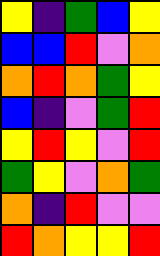[["yellow", "indigo", "green", "blue", "yellow"], ["blue", "blue", "red", "violet", "orange"], ["orange", "red", "orange", "green", "yellow"], ["blue", "indigo", "violet", "green", "red"], ["yellow", "red", "yellow", "violet", "red"], ["green", "yellow", "violet", "orange", "green"], ["orange", "indigo", "red", "violet", "violet"], ["red", "orange", "yellow", "yellow", "red"]]